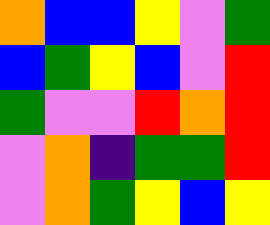[["orange", "blue", "blue", "yellow", "violet", "green"], ["blue", "green", "yellow", "blue", "violet", "red"], ["green", "violet", "violet", "red", "orange", "red"], ["violet", "orange", "indigo", "green", "green", "red"], ["violet", "orange", "green", "yellow", "blue", "yellow"]]